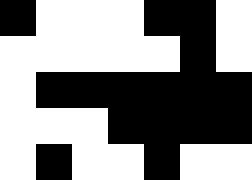[["black", "white", "white", "white", "black", "black", "white"], ["white", "white", "white", "white", "white", "black", "white"], ["white", "black", "black", "black", "black", "black", "black"], ["white", "white", "white", "black", "black", "black", "black"], ["white", "black", "white", "white", "black", "white", "white"]]